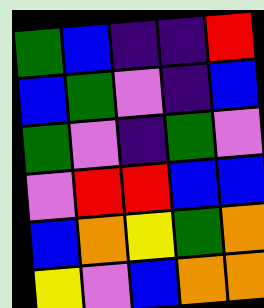[["green", "blue", "indigo", "indigo", "red"], ["blue", "green", "violet", "indigo", "blue"], ["green", "violet", "indigo", "green", "violet"], ["violet", "red", "red", "blue", "blue"], ["blue", "orange", "yellow", "green", "orange"], ["yellow", "violet", "blue", "orange", "orange"]]